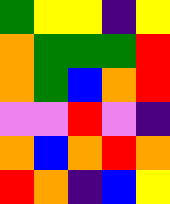[["green", "yellow", "yellow", "indigo", "yellow"], ["orange", "green", "green", "green", "red"], ["orange", "green", "blue", "orange", "red"], ["violet", "violet", "red", "violet", "indigo"], ["orange", "blue", "orange", "red", "orange"], ["red", "orange", "indigo", "blue", "yellow"]]